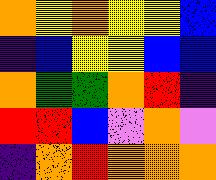[["orange", "yellow", "orange", "yellow", "yellow", "blue"], ["indigo", "blue", "yellow", "yellow", "blue", "blue"], ["orange", "green", "green", "orange", "red", "indigo"], ["red", "red", "blue", "violet", "orange", "violet"], ["indigo", "orange", "red", "orange", "orange", "orange"]]